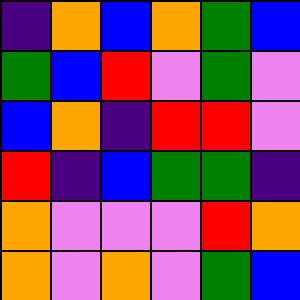[["indigo", "orange", "blue", "orange", "green", "blue"], ["green", "blue", "red", "violet", "green", "violet"], ["blue", "orange", "indigo", "red", "red", "violet"], ["red", "indigo", "blue", "green", "green", "indigo"], ["orange", "violet", "violet", "violet", "red", "orange"], ["orange", "violet", "orange", "violet", "green", "blue"]]